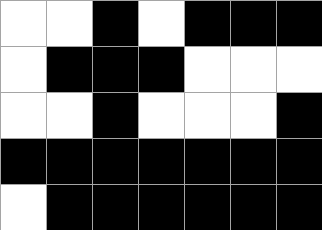[["white", "white", "black", "white", "black", "black", "black"], ["white", "black", "black", "black", "white", "white", "white"], ["white", "white", "black", "white", "white", "white", "black"], ["black", "black", "black", "black", "black", "black", "black"], ["white", "black", "black", "black", "black", "black", "black"]]